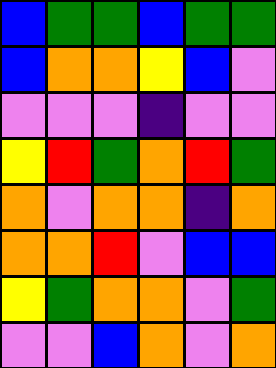[["blue", "green", "green", "blue", "green", "green"], ["blue", "orange", "orange", "yellow", "blue", "violet"], ["violet", "violet", "violet", "indigo", "violet", "violet"], ["yellow", "red", "green", "orange", "red", "green"], ["orange", "violet", "orange", "orange", "indigo", "orange"], ["orange", "orange", "red", "violet", "blue", "blue"], ["yellow", "green", "orange", "orange", "violet", "green"], ["violet", "violet", "blue", "orange", "violet", "orange"]]